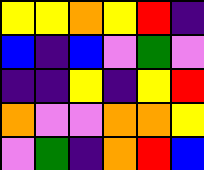[["yellow", "yellow", "orange", "yellow", "red", "indigo"], ["blue", "indigo", "blue", "violet", "green", "violet"], ["indigo", "indigo", "yellow", "indigo", "yellow", "red"], ["orange", "violet", "violet", "orange", "orange", "yellow"], ["violet", "green", "indigo", "orange", "red", "blue"]]